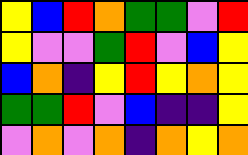[["yellow", "blue", "red", "orange", "green", "green", "violet", "red"], ["yellow", "violet", "violet", "green", "red", "violet", "blue", "yellow"], ["blue", "orange", "indigo", "yellow", "red", "yellow", "orange", "yellow"], ["green", "green", "red", "violet", "blue", "indigo", "indigo", "yellow"], ["violet", "orange", "violet", "orange", "indigo", "orange", "yellow", "orange"]]